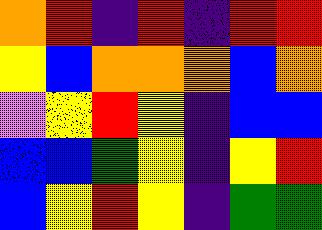[["orange", "red", "indigo", "red", "indigo", "red", "red"], ["yellow", "blue", "orange", "orange", "orange", "blue", "orange"], ["violet", "yellow", "red", "yellow", "indigo", "blue", "blue"], ["blue", "blue", "green", "yellow", "indigo", "yellow", "red"], ["blue", "yellow", "red", "yellow", "indigo", "green", "green"]]